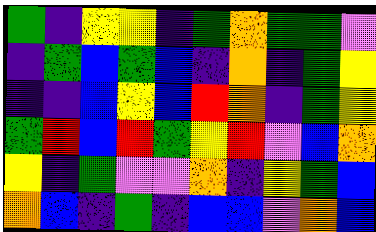[["green", "indigo", "yellow", "yellow", "indigo", "green", "orange", "green", "green", "violet"], ["indigo", "green", "blue", "green", "blue", "indigo", "orange", "indigo", "green", "yellow"], ["indigo", "indigo", "blue", "yellow", "blue", "red", "orange", "indigo", "green", "yellow"], ["green", "red", "blue", "red", "green", "yellow", "red", "violet", "blue", "orange"], ["yellow", "indigo", "green", "violet", "violet", "orange", "indigo", "yellow", "green", "blue"], ["orange", "blue", "indigo", "green", "indigo", "blue", "blue", "violet", "orange", "blue"]]